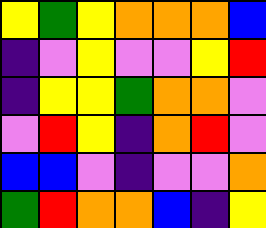[["yellow", "green", "yellow", "orange", "orange", "orange", "blue"], ["indigo", "violet", "yellow", "violet", "violet", "yellow", "red"], ["indigo", "yellow", "yellow", "green", "orange", "orange", "violet"], ["violet", "red", "yellow", "indigo", "orange", "red", "violet"], ["blue", "blue", "violet", "indigo", "violet", "violet", "orange"], ["green", "red", "orange", "orange", "blue", "indigo", "yellow"]]